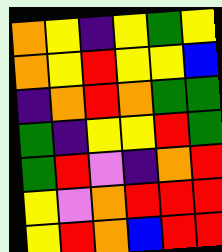[["orange", "yellow", "indigo", "yellow", "green", "yellow"], ["orange", "yellow", "red", "yellow", "yellow", "blue"], ["indigo", "orange", "red", "orange", "green", "green"], ["green", "indigo", "yellow", "yellow", "red", "green"], ["green", "red", "violet", "indigo", "orange", "red"], ["yellow", "violet", "orange", "red", "red", "red"], ["yellow", "red", "orange", "blue", "red", "red"]]